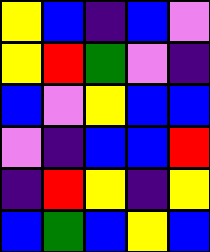[["yellow", "blue", "indigo", "blue", "violet"], ["yellow", "red", "green", "violet", "indigo"], ["blue", "violet", "yellow", "blue", "blue"], ["violet", "indigo", "blue", "blue", "red"], ["indigo", "red", "yellow", "indigo", "yellow"], ["blue", "green", "blue", "yellow", "blue"]]